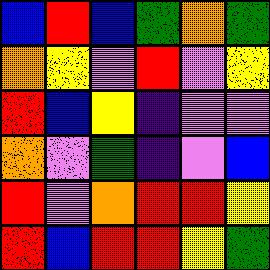[["blue", "red", "blue", "green", "orange", "green"], ["orange", "yellow", "violet", "red", "violet", "yellow"], ["red", "blue", "yellow", "indigo", "violet", "violet"], ["orange", "violet", "green", "indigo", "violet", "blue"], ["red", "violet", "orange", "red", "red", "yellow"], ["red", "blue", "red", "red", "yellow", "green"]]